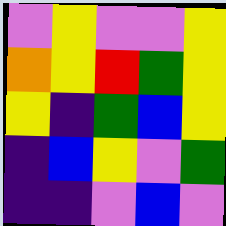[["violet", "yellow", "violet", "violet", "yellow"], ["orange", "yellow", "red", "green", "yellow"], ["yellow", "indigo", "green", "blue", "yellow"], ["indigo", "blue", "yellow", "violet", "green"], ["indigo", "indigo", "violet", "blue", "violet"]]